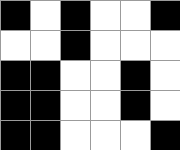[["black", "white", "black", "white", "white", "black"], ["white", "white", "black", "white", "white", "white"], ["black", "black", "white", "white", "black", "white"], ["black", "black", "white", "white", "black", "white"], ["black", "black", "white", "white", "white", "black"]]